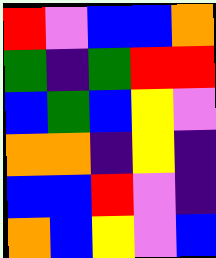[["red", "violet", "blue", "blue", "orange"], ["green", "indigo", "green", "red", "red"], ["blue", "green", "blue", "yellow", "violet"], ["orange", "orange", "indigo", "yellow", "indigo"], ["blue", "blue", "red", "violet", "indigo"], ["orange", "blue", "yellow", "violet", "blue"]]